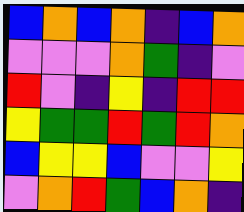[["blue", "orange", "blue", "orange", "indigo", "blue", "orange"], ["violet", "violet", "violet", "orange", "green", "indigo", "violet"], ["red", "violet", "indigo", "yellow", "indigo", "red", "red"], ["yellow", "green", "green", "red", "green", "red", "orange"], ["blue", "yellow", "yellow", "blue", "violet", "violet", "yellow"], ["violet", "orange", "red", "green", "blue", "orange", "indigo"]]